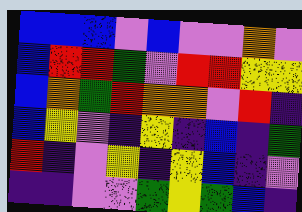[["blue", "blue", "blue", "violet", "blue", "violet", "violet", "orange", "violet"], ["blue", "red", "red", "green", "violet", "red", "red", "yellow", "yellow"], ["blue", "orange", "green", "red", "orange", "orange", "violet", "red", "indigo"], ["blue", "yellow", "violet", "indigo", "yellow", "indigo", "blue", "indigo", "green"], ["red", "indigo", "violet", "yellow", "indigo", "yellow", "blue", "indigo", "violet"], ["indigo", "indigo", "violet", "violet", "green", "yellow", "green", "blue", "indigo"]]